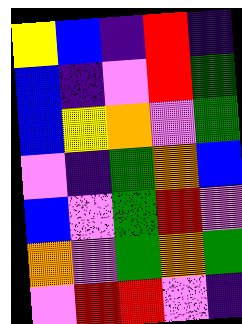[["yellow", "blue", "indigo", "red", "indigo"], ["blue", "indigo", "violet", "red", "green"], ["blue", "yellow", "orange", "violet", "green"], ["violet", "indigo", "green", "orange", "blue"], ["blue", "violet", "green", "red", "violet"], ["orange", "violet", "green", "orange", "green"], ["violet", "red", "red", "violet", "indigo"]]